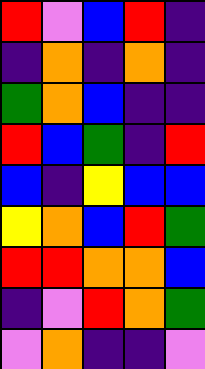[["red", "violet", "blue", "red", "indigo"], ["indigo", "orange", "indigo", "orange", "indigo"], ["green", "orange", "blue", "indigo", "indigo"], ["red", "blue", "green", "indigo", "red"], ["blue", "indigo", "yellow", "blue", "blue"], ["yellow", "orange", "blue", "red", "green"], ["red", "red", "orange", "orange", "blue"], ["indigo", "violet", "red", "orange", "green"], ["violet", "orange", "indigo", "indigo", "violet"]]